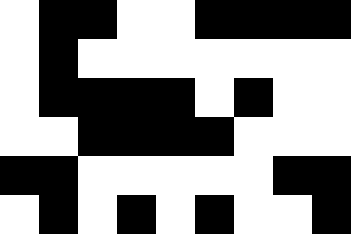[["white", "black", "black", "white", "white", "black", "black", "black", "black"], ["white", "black", "white", "white", "white", "white", "white", "white", "white"], ["white", "black", "black", "black", "black", "white", "black", "white", "white"], ["white", "white", "black", "black", "black", "black", "white", "white", "white"], ["black", "black", "white", "white", "white", "white", "white", "black", "black"], ["white", "black", "white", "black", "white", "black", "white", "white", "black"]]